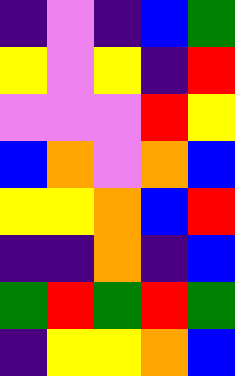[["indigo", "violet", "indigo", "blue", "green"], ["yellow", "violet", "yellow", "indigo", "red"], ["violet", "violet", "violet", "red", "yellow"], ["blue", "orange", "violet", "orange", "blue"], ["yellow", "yellow", "orange", "blue", "red"], ["indigo", "indigo", "orange", "indigo", "blue"], ["green", "red", "green", "red", "green"], ["indigo", "yellow", "yellow", "orange", "blue"]]